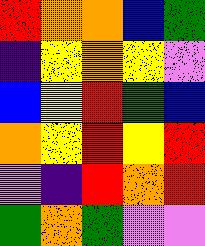[["red", "orange", "orange", "blue", "green"], ["indigo", "yellow", "orange", "yellow", "violet"], ["blue", "yellow", "red", "green", "blue"], ["orange", "yellow", "red", "yellow", "red"], ["violet", "indigo", "red", "orange", "red"], ["green", "orange", "green", "violet", "violet"]]